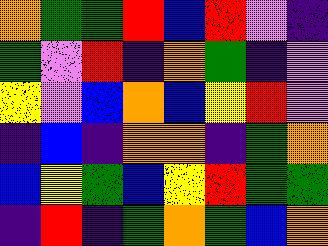[["orange", "green", "green", "red", "blue", "red", "violet", "indigo"], ["green", "violet", "red", "indigo", "orange", "green", "indigo", "violet"], ["yellow", "violet", "blue", "orange", "blue", "yellow", "red", "violet"], ["indigo", "blue", "indigo", "orange", "orange", "indigo", "green", "orange"], ["blue", "yellow", "green", "blue", "yellow", "red", "green", "green"], ["indigo", "red", "indigo", "green", "orange", "green", "blue", "orange"]]